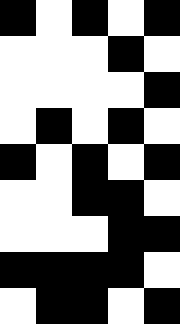[["black", "white", "black", "white", "black"], ["white", "white", "white", "black", "white"], ["white", "white", "white", "white", "black"], ["white", "black", "white", "black", "white"], ["black", "white", "black", "white", "black"], ["white", "white", "black", "black", "white"], ["white", "white", "white", "black", "black"], ["black", "black", "black", "black", "white"], ["white", "black", "black", "white", "black"]]